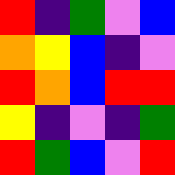[["red", "indigo", "green", "violet", "blue"], ["orange", "yellow", "blue", "indigo", "violet"], ["red", "orange", "blue", "red", "red"], ["yellow", "indigo", "violet", "indigo", "green"], ["red", "green", "blue", "violet", "red"]]